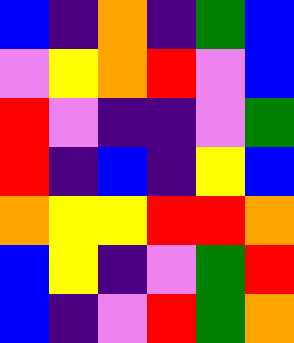[["blue", "indigo", "orange", "indigo", "green", "blue"], ["violet", "yellow", "orange", "red", "violet", "blue"], ["red", "violet", "indigo", "indigo", "violet", "green"], ["red", "indigo", "blue", "indigo", "yellow", "blue"], ["orange", "yellow", "yellow", "red", "red", "orange"], ["blue", "yellow", "indigo", "violet", "green", "red"], ["blue", "indigo", "violet", "red", "green", "orange"]]